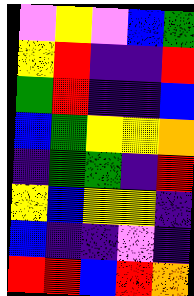[["violet", "yellow", "violet", "blue", "green"], ["yellow", "red", "indigo", "indigo", "red"], ["green", "red", "indigo", "indigo", "blue"], ["blue", "green", "yellow", "yellow", "orange"], ["indigo", "green", "green", "indigo", "red"], ["yellow", "blue", "yellow", "yellow", "indigo"], ["blue", "indigo", "indigo", "violet", "indigo"], ["red", "red", "blue", "red", "orange"]]